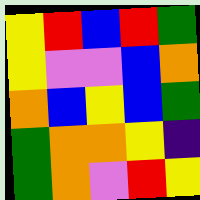[["yellow", "red", "blue", "red", "green"], ["yellow", "violet", "violet", "blue", "orange"], ["orange", "blue", "yellow", "blue", "green"], ["green", "orange", "orange", "yellow", "indigo"], ["green", "orange", "violet", "red", "yellow"]]